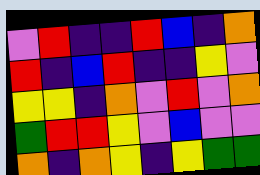[["violet", "red", "indigo", "indigo", "red", "blue", "indigo", "orange"], ["red", "indigo", "blue", "red", "indigo", "indigo", "yellow", "violet"], ["yellow", "yellow", "indigo", "orange", "violet", "red", "violet", "orange"], ["green", "red", "red", "yellow", "violet", "blue", "violet", "violet"], ["orange", "indigo", "orange", "yellow", "indigo", "yellow", "green", "green"]]